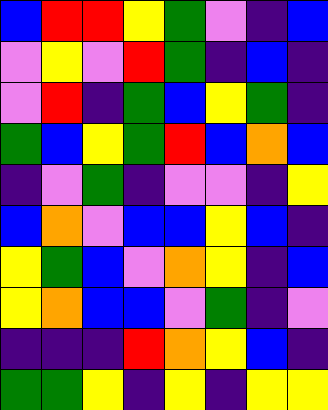[["blue", "red", "red", "yellow", "green", "violet", "indigo", "blue"], ["violet", "yellow", "violet", "red", "green", "indigo", "blue", "indigo"], ["violet", "red", "indigo", "green", "blue", "yellow", "green", "indigo"], ["green", "blue", "yellow", "green", "red", "blue", "orange", "blue"], ["indigo", "violet", "green", "indigo", "violet", "violet", "indigo", "yellow"], ["blue", "orange", "violet", "blue", "blue", "yellow", "blue", "indigo"], ["yellow", "green", "blue", "violet", "orange", "yellow", "indigo", "blue"], ["yellow", "orange", "blue", "blue", "violet", "green", "indigo", "violet"], ["indigo", "indigo", "indigo", "red", "orange", "yellow", "blue", "indigo"], ["green", "green", "yellow", "indigo", "yellow", "indigo", "yellow", "yellow"]]